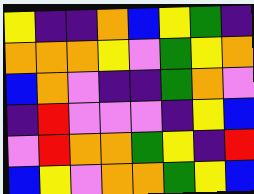[["yellow", "indigo", "indigo", "orange", "blue", "yellow", "green", "indigo"], ["orange", "orange", "orange", "yellow", "violet", "green", "yellow", "orange"], ["blue", "orange", "violet", "indigo", "indigo", "green", "orange", "violet"], ["indigo", "red", "violet", "violet", "violet", "indigo", "yellow", "blue"], ["violet", "red", "orange", "orange", "green", "yellow", "indigo", "red"], ["blue", "yellow", "violet", "orange", "orange", "green", "yellow", "blue"]]